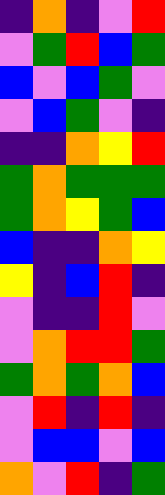[["indigo", "orange", "indigo", "violet", "red"], ["violet", "green", "red", "blue", "green"], ["blue", "violet", "blue", "green", "violet"], ["violet", "blue", "green", "violet", "indigo"], ["indigo", "indigo", "orange", "yellow", "red"], ["green", "orange", "green", "green", "green"], ["green", "orange", "yellow", "green", "blue"], ["blue", "indigo", "indigo", "orange", "yellow"], ["yellow", "indigo", "blue", "red", "indigo"], ["violet", "indigo", "indigo", "red", "violet"], ["violet", "orange", "red", "red", "green"], ["green", "orange", "green", "orange", "blue"], ["violet", "red", "indigo", "red", "indigo"], ["violet", "blue", "blue", "violet", "blue"], ["orange", "violet", "red", "indigo", "green"]]